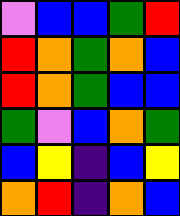[["violet", "blue", "blue", "green", "red"], ["red", "orange", "green", "orange", "blue"], ["red", "orange", "green", "blue", "blue"], ["green", "violet", "blue", "orange", "green"], ["blue", "yellow", "indigo", "blue", "yellow"], ["orange", "red", "indigo", "orange", "blue"]]